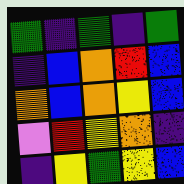[["green", "indigo", "green", "indigo", "green"], ["indigo", "blue", "orange", "red", "blue"], ["orange", "blue", "orange", "yellow", "blue"], ["violet", "red", "yellow", "orange", "indigo"], ["indigo", "yellow", "green", "yellow", "blue"]]